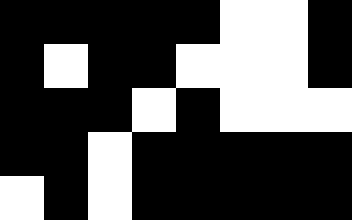[["black", "black", "black", "black", "black", "white", "white", "black"], ["black", "white", "black", "black", "white", "white", "white", "black"], ["black", "black", "black", "white", "black", "white", "white", "white"], ["black", "black", "white", "black", "black", "black", "black", "black"], ["white", "black", "white", "black", "black", "black", "black", "black"]]